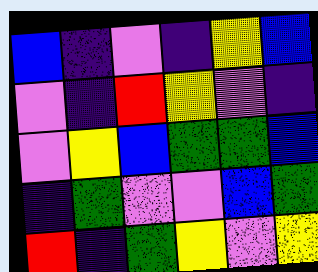[["blue", "indigo", "violet", "indigo", "yellow", "blue"], ["violet", "indigo", "red", "yellow", "violet", "indigo"], ["violet", "yellow", "blue", "green", "green", "blue"], ["indigo", "green", "violet", "violet", "blue", "green"], ["red", "indigo", "green", "yellow", "violet", "yellow"]]